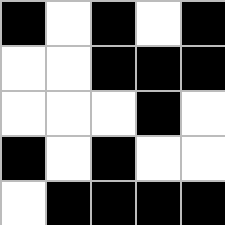[["black", "white", "black", "white", "black"], ["white", "white", "black", "black", "black"], ["white", "white", "white", "black", "white"], ["black", "white", "black", "white", "white"], ["white", "black", "black", "black", "black"]]